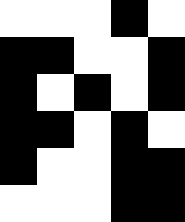[["white", "white", "white", "black", "white"], ["black", "black", "white", "white", "black"], ["black", "white", "black", "white", "black"], ["black", "black", "white", "black", "white"], ["black", "white", "white", "black", "black"], ["white", "white", "white", "black", "black"]]